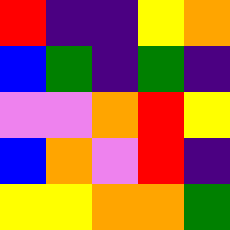[["red", "indigo", "indigo", "yellow", "orange"], ["blue", "green", "indigo", "green", "indigo"], ["violet", "violet", "orange", "red", "yellow"], ["blue", "orange", "violet", "red", "indigo"], ["yellow", "yellow", "orange", "orange", "green"]]